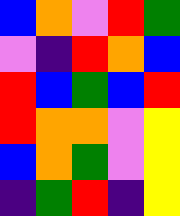[["blue", "orange", "violet", "red", "green"], ["violet", "indigo", "red", "orange", "blue"], ["red", "blue", "green", "blue", "red"], ["red", "orange", "orange", "violet", "yellow"], ["blue", "orange", "green", "violet", "yellow"], ["indigo", "green", "red", "indigo", "yellow"]]